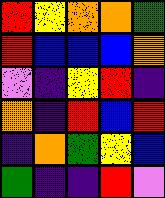[["red", "yellow", "orange", "orange", "green"], ["red", "blue", "blue", "blue", "orange"], ["violet", "indigo", "yellow", "red", "indigo"], ["orange", "indigo", "red", "blue", "red"], ["indigo", "orange", "green", "yellow", "blue"], ["green", "indigo", "indigo", "red", "violet"]]